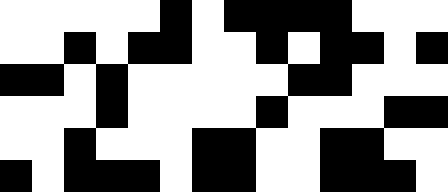[["white", "white", "white", "white", "white", "black", "white", "black", "black", "black", "black", "white", "white", "white"], ["white", "white", "black", "white", "black", "black", "white", "white", "black", "white", "black", "black", "white", "black"], ["black", "black", "white", "black", "white", "white", "white", "white", "white", "black", "black", "white", "white", "white"], ["white", "white", "white", "black", "white", "white", "white", "white", "black", "white", "white", "white", "black", "black"], ["white", "white", "black", "white", "white", "white", "black", "black", "white", "white", "black", "black", "white", "white"], ["black", "white", "black", "black", "black", "white", "black", "black", "white", "white", "black", "black", "black", "white"]]